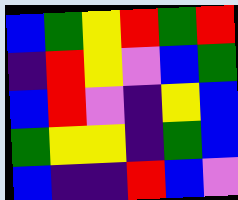[["blue", "green", "yellow", "red", "green", "red"], ["indigo", "red", "yellow", "violet", "blue", "green"], ["blue", "red", "violet", "indigo", "yellow", "blue"], ["green", "yellow", "yellow", "indigo", "green", "blue"], ["blue", "indigo", "indigo", "red", "blue", "violet"]]